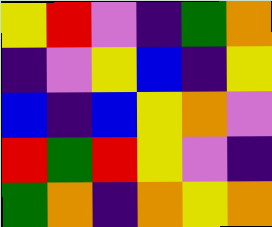[["yellow", "red", "violet", "indigo", "green", "orange"], ["indigo", "violet", "yellow", "blue", "indigo", "yellow"], ["blue", "indigo", "blue", "yellow", "orange", "violet"], ["red", "green", "red", "yellow", "violet", "indigo"], ["green", "orange", "indigo", "orange", "yellow", "orange"]]